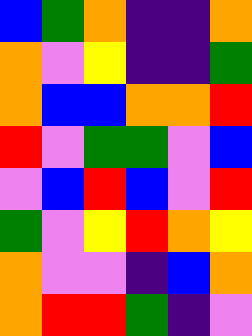[["blue", "green", "orange", "indigo", "indigo", "orange"], ["orange", "violet", "yellow", "indigo", "indigo", "green"], ["orange", "blue", "blue", "orange", "orange", "red"], ["red", "violet", "green", "green", "violet", "blue"], ["violet", "blue", "red", "blue", "violet", "red"], ["green", "violet", "yellow", "red", "orange", "yellow"], ["orange", "violet", "violet", "indigo", "blue", "orange"], ["orange", "red", "red", "green", "indigo", "violet"]]